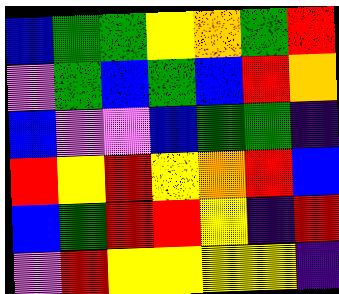[["blue", "green", "green", "yellow", "orange", "green", "red"], ["violet", "green", "blue", "green", "blue", "red", "orange"], ["blue", "violet", "violet", "blue", "green", "green", "indigo"], ["red", "yellow", "red", "yellow", "orange", "red", "blue"], ["blue", "green", "red", "red", "yellow", "indigo", "red"], ["violet", "red", "yellow", "yellow", "yellow", "yellow", "indigo"]]